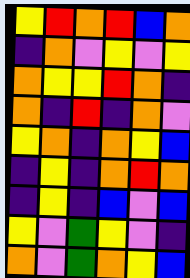[["yellow", "red", "orange", "red", "blue", "orange"], ["indigo", "orange", "violet", "yellow", "violet", "yellow"], ["orange", "yellow", "yellow", "red", "orange", "indigo"], ["orange", "indigo", "red", "indigo", "orange", "violet"], ["yellow", "orange", "indigo", "orange", "yellow", "blue"], ["indigo", "yellow", "indigo", "orange", "red", "orange"], ["indigo", "yellow", "indigo", "blue", "violet", "blue"], ["yellow", "violet", "green", "yellow", "violet", "indigo"], ["orange", "violet", "green", "orange", "yellow", "blue"]]